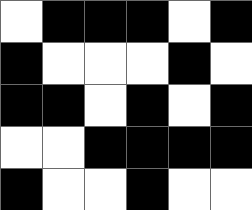[["white", "black", "black", "black", "white", "black"], ["black", "white", "white", "white", "black", "white"], ["black", "black", "white", "black", "white", "black"], ["white", "white", "black", "black", "black", "black"], ["black", "white", "white", "black", "white", "white"]]